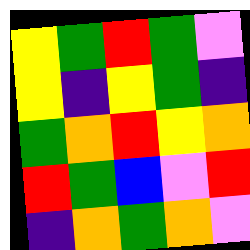[["yellow", "green", "red", "green", "violet"], ["yellow", "indigo", "yellow", "green", "indigo"], ["green", "orange", "red", "yellow", "orange"], ["red", "green", "blue", "violet", "red"], ["indigo", "orange", "green", "orange", "violet"]]